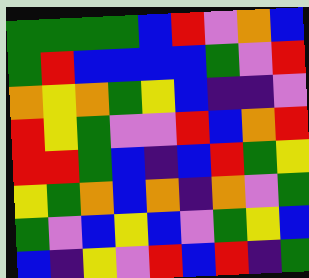[["green", "green", "green", "green", "blue", "red", "violet", "orange", "blue"], ["green", "red", "blue", "blue", "blue", "blue", "green", "violet", "red"], ["orange", "yellow", "orange", "green", "yellow", "blue", "indigo", "indigo", "violet"], ["red", "yellow", "green", "violet", "violet", "red", "blue", "orange", "red"], ["red", "red", "green", "blue", "indigo", "blue", "red", "green", "yellow"], ["yellow", "green", "orange", "blue", "orange", "indigo", "orange", "violet", "green"], ["green", "violet", "blue", "yellow", "blue", "violet", "green", "yellow", "blue"], ["blue", "indigo", "yellow", "violet", "red", "blue", "red", "indigo", "green"]]